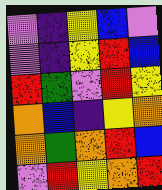[["violet", "indigo", "yellow", "blue", "violet"], ["violet", "indigo", "yellow", "red", "blue"], ["red", "green", "violet", "red", "yellow"], ["orange", "blue", "indigo", "yellow", "orange"], ["orange", "green", "orange", "red", "blue"], ["violet", "red", "yellow", "orange", "red"]]